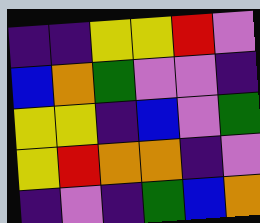[["indigo", "indigo", "yellow", "yellow", "red", "violet"], ["blue", "orange", "green", "violet", "violet", "indigo"], ["yellow", "yellow", "indigo", "blue", "violet", "green"], ["yellow", "red", "orange", "orange", "indigo", "violet"], ["indigo", "violet", "indigo", "green", "blue", "orange"]]